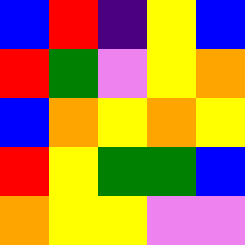[["blue", "red", "indigo", "yellow", "blue"], ["red", "green", "violet", "yellow", "orange"], ["blue", "orange", "yellow", "orange", "yellow"], ["red", "yellow", "green", "green", "blue"], ["orange", "yellow", "yellow", "violet", "violet"]]